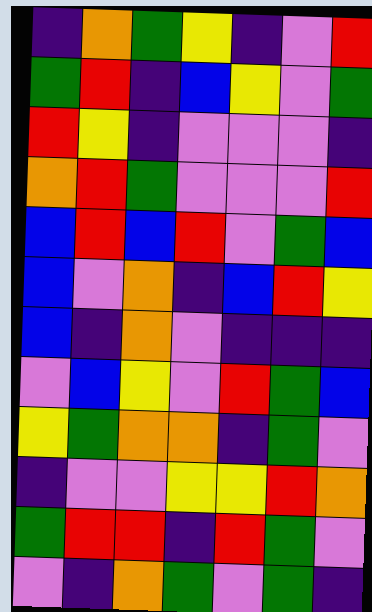[["indigo", "orange", "green", "yellow", "indigo", "violet", "red"], ["green", "red", "indigo", "blue", "yellow", "violet", "green"], ["red", "yellow", "indigo", "violet", "violet", "violet", "indigo"], ["orange", "red", "green", "violet", "violet", "violet", "red"], ["blue", "red", "blue", "red", "violet", "green", "blue"], ["blue", "violet", "orange", "indigo", "blue", "red", "yellow"], ["blue", "indigo", "orange", "violet", "indigo", "indigo", "indigo"], ["violet", "blue", "yellow", "violet", "red", "green", "blue"], ["yellow", "green", "orange", "orange", "indigo", "green", "violet"], ["indigo", "violet", "violet", "yellow", "yellow", "red", "orange"], ["green", "red", "red", "indigo", "red", "green", "violet"], ["violet", "indigo", "orange", "green", "violet", "green", "indigo"]]